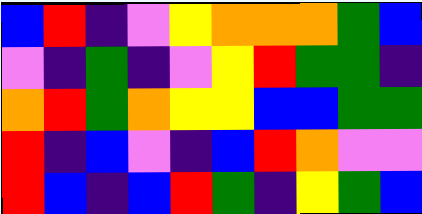[["blue", "red", "indigo", "violet", "yellow", "orange", "orange", "orange", "green", "blue"], ["violet", "indigo", "green", "indigo", "violet", "yellow", "red", "green", "green", "indigo"], ["orange", "red", "green", "orange", "yellow", "yellow", "blue", "blue", "green", "green"], ["red", "indigo", "blue", "violet", "indigo", "blue", "red", "orange", "violet", "violet"], ["red", "blue", "indigo", "blue", "red", "green", "indigo", "yellow", "green", "blue"]]